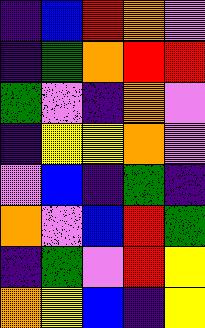[["indigo", "blue", "red", "orange", "violet"], ["indigo", "green", "orange", "red", "red"], ["green", "violet", "indigo", "orange", "violet"], ["indigo", "yellow", "yellow", "orange", "violet"], ["violet", "blue", "indigo", "green", "indigo"], ["orange", "violet", "blue", "red", "green"], ["indigo", "green", "violet", "red", "yellow"], ["orange", "yellow", "blue", "indigo", "yellow"]]